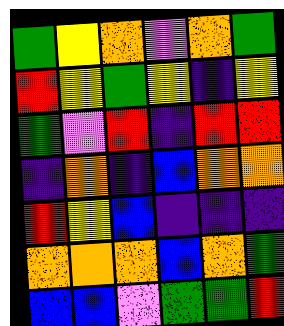[["green", "yellow", "orange", "violet", "orange", "green"], ["red", "yellow", "green", "yellow", "indigo", "yellow"], ["green", "violet", "red", "indigo", "red", "red"], ["indigo", "orange", "indigo", "blue", "orange", "orange"], ["red", "yellow", "blue", "indigo", "indigo", "indigo"], ["orange", "orange", "orange", "blue", "orange", "green"], ["blue", "blue", "violet", "green", "green", "red"]]